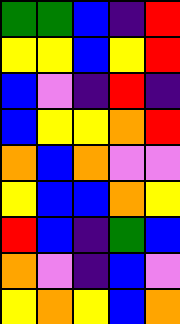[["green", "green", "blue", "indigo", "red"], ["yellow", "yellow", "blue", "yellow", "red"], ["blue", "violet", "indigo", "red", "indigo"], ["blue", "yellow", "yellow", "orange", "red"], ["orange", "blue", "orange", "violet", "violet"], ["yellow", "blue", "blue", "orange", "yellow"], ["red", "blue", "indigo", "green", "blue"], ["orange", "violet", "indigo", "blue", "violet"], ["yellow", "orange", "yellow", "blue", "orange"]]